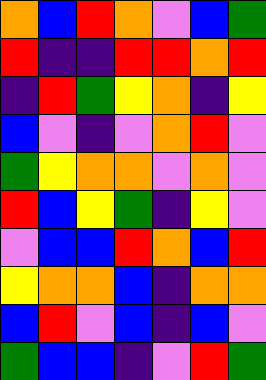[["orange", "blue", "red", "orange", "violet", "blue", "green"], ["red", "indigo", "indigo", "red", "red", "orange", "red"], ["indigo", "red", "green", "yellow", "orange", "indigo", "yellow"], ["blue", "violet", "indigo", "violet", "orange", "red", "violet"], ["green", "yellow", "orange", "orange", "violet", "orange", "violet"], ["red", "blue", "yellow", "green", "indigo", "yellow", "violet"], ["violet", "blue", "blue", "red", "orange", "blue", "red"], ["yellow", "orange", "orange", "blue", "indigo", "orange", "orange"], ["blue", "red", "violet", "blue", "indigo", "blue", "violet"], ["green", "blue", "blue", "indigo", "violet", "red", "green"]]